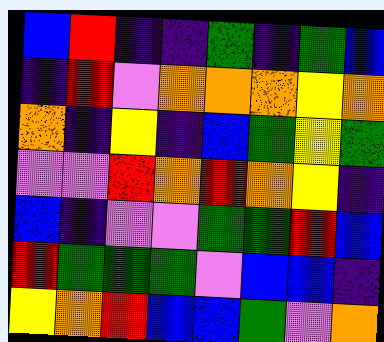[["blue", "red", "indigo", "indigo", "green", "indigo", "green", "blue"], ["indigo", "red", "violet", "orange", "orange", "orange", "yellow", "orange"], ["orange", "indigo", "yellow", "indigo", "blue", "green", "yellow", "green"], ["violet", "violet", "red", "orange", "red", "orange", "yellow", "indigo"], ["blue", "indigo", "violet", "violet", "green", "green", "red", "blue"], ["red", "green", "green", "green", "violet", "blue", "blue", "indigo"], ["yellow", "orange", "red", "blue", "blue", "green", "violet", "orange"]]